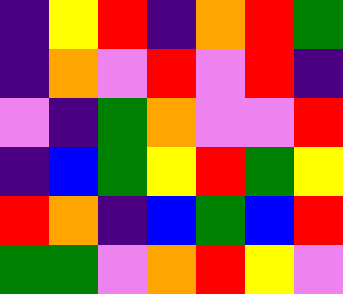[["indigo", "yellow", "red", "indigo", "orange", "red", "green"], ["indigo", "orange", "violet", "red", "violet", "red", "indigo"], ["violet", "indigo", "green", "orange", "violet", "violet", "red"], ["indigo", "blue", "green", "yellow", "red", "green", "yellow"], ["red", "orange", "indigo", "blue", "green", "blue", "red"], ["green", "green", "violet", "orange", "red", "yellow", "violet"]]